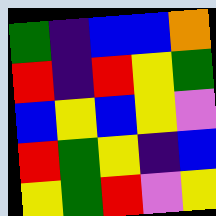[["green", "indigo", "blue", "blue", "orange"], ["red", "indigo", "red", "yellow", "green"], ["blue", "yellow", "blue", "yellow", "violet"], ["red", "green", "yellow", "indigo", "blue"], ["yellow", "green", "red", "violet", "yellow"]]